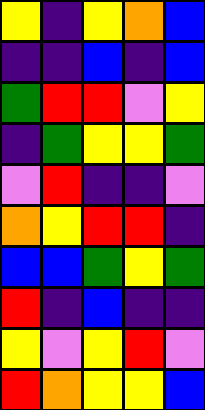[["yellow", "indigo", "yellow", "orange", "blue"], ["indigo", "indigo", "blue", "indigo", "blue"], ["green", "red", "red", "violet", "yellow"], ["indigo", "green", "yellow", "yellow", "green"], ["violet", "red", "indigo", "indigo", "violet"], ["orange", "yellow", "red", "red", "indigo"], ["blue", "blue", "green", "yellow", "green"], ["red", "indigo", "blue", "indigo", "indigo"], ["yellow", "violet", "yellow", "red", "violet"], ["red", "orange", "yellow", "yellow", "blue"]]